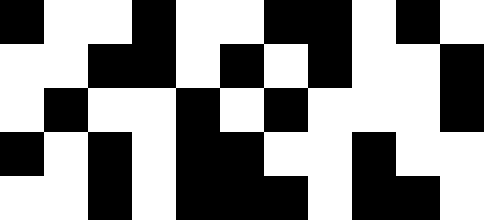[["black", "white", "white", "black", "white", "white", "black", "black", "white", "black", "white"], ["white", "white", "black", "black", "white", "black", "white", "black", "white", "white", "black"], ["white", "black", "white", "white", "black", "white", "black", "white", "white", "white", "black"], ["black", "white", "black", "white", "black", "black", "white", "white", "black", "white", "white"], ["white", "white", "black", "white", "black", "black", "black", "white", "black", "black", "white"]]